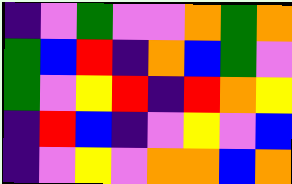[["indigo", "violet", "green", "violet", "violet", "orange", "green", "orange"], ["green", "blue", "red", "indigo", "orange", "blue", "green", "violet"], ["green", "violet", "yellow", "red", "indigo", "red", "orange", "yellow"], ["indigo", "red", "blue", "indigo", "violet", "yellow", "violet", "blue"], ["indigo", "violet", "yellow", "violet", "orange", "orange", "blue", "orange"]]